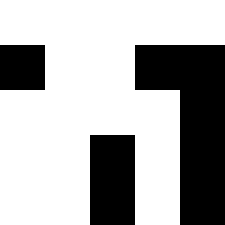[["white", "white", "white", "white", "white"], ["black", "white", "white", "black", "black"], ["white", "white", "white", "white", "black"], ["white", "white", "black", "white", "black"], ["white", "white", "black", "white", "black"]]